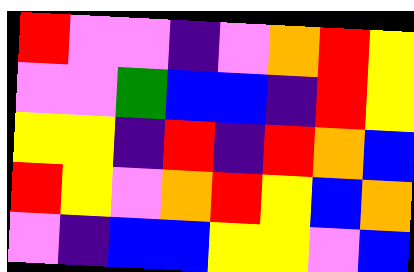[["red", "violet", "violet", "indigo", "violet", "orange", "red", "yellow"], ["violet", "violet", "green", "blue", "blue", "indigo", "red", "yellow"], ["yellow", "yellow", "indigo", "red", "indigo", "red", "orange", "blue"], ["red", "yellow", "violet", "orange", "red", "yellow", "blue", "orange"], ["violet", "indigo", "blue", "blue", "yellow", "yellow", "violet", "blue"]]